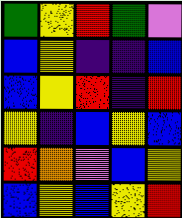[["green", "yellow", "red", "green", "violet"], ["blue", "yellow", "indigo", "indigo", "blue"], ["blue", "yellow", "red", "indigo", "red"], ["yellow", "indigo", "blue", "yellow", "blue"], ["red", "orange", "violet", "blue", "yellow"], ["blue", "yellow", "blue", "yellow", "red"]]